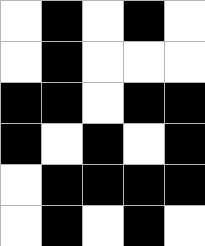[["white", "black", "white", "black", "white"], ["white", "black", "white", "white", "white"], ["black", "black", "white", "black", "black"], ["black", "white", "black", "white", "black"], ["white", "black", "black", "black", "black"], ["white", "black", "white", "black", "white"]]